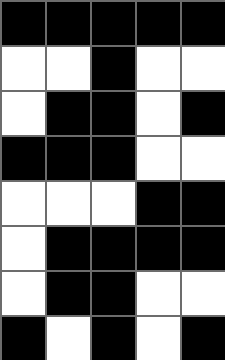[["black", "black", "black", "black", "black"], ["white", "white", "black", "white", "white"], ["white", "black", "black", "white", "black"], ["black", "black", "black", "white", "white"], ["white", "white", "white", "black", "black"], ["white", "black", "black", "black", "black"], ["white", "black", "black", "white", "white"], ["black", "white", "black", "white", "black"]]